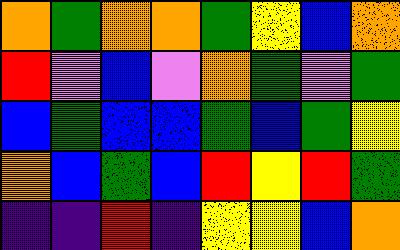[["orange", "green", "orange", "orange", "green", "yellow", "blue", "orange"], ["red", "violet", "blue", "violet", "orange", "green", "violet", "green"], ["blue", "green", "blue", "blue", "green", "blue", "green", "yellow"], ["orange", "blue", "green", "blue", "red", "yellow", "red", "green"], ["indigo", "indigo", "red", "indigo", "yellow", "yellow", "blue", "orange"]]